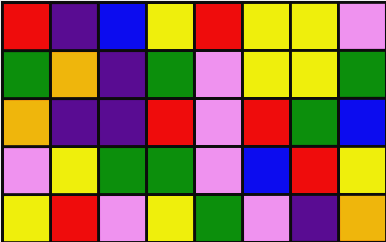[["red", "indigo", "blue", "yellow", "red", "yellow", "yellow", "violet"], ["green", "orange", "indigo", "green", "violet", "yellow", "yellow", "green"], ["orange", "indigo", "indigo", "red", "violet", "red", "green", "blue"], ["violet", "yellow", "green", "green", "violet", "blue", "red", "yellow"], ["yellow", "red", "violet", "yellow", "green", "violet", "indigo", "orange"]]